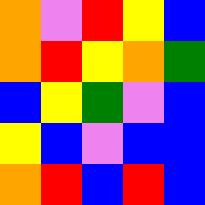[["orange", "violet", "red", "yellow", "blue"], ["orange", "red", "yellow", "orange", "green"], ["blue", "yellow", "green", "violet", "blue"], ["yellow", "blue", "violet", "blue", "blue"], ["orange", "red", "blue", "red", "blue"]]